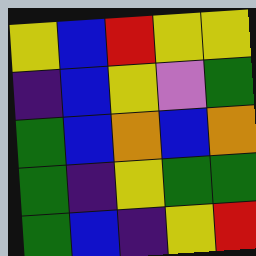[["yellow", "blue", "red", "yellow", "yellow"], ["indigo", "blue", "yellow", "violet", "green"], ["green", "blue", "orange", "blue", "orange"], ["green", "indigo", "yellow", "green", "green"], ["green", "blue", "indigo", "yellow", "red"]]